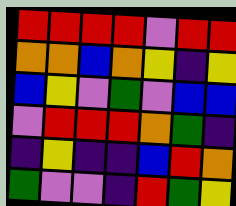[["red", "red", "red", "red", "violet", "red", "red"], ["orange", "orange", "blue", "orange", "yellow", "indigo", "yellow"], ["blue", "yellow", "violet", "green", "violet", "blue", "blue"], ["violet", "red", "red", "red", "orange", "green", "indigo"], ["indigo", "yellow", "indigo", "indigo", "blue", "red", "orange"], ["green", "violet", "violet", "indigo", "red", "green", "yellow"]]